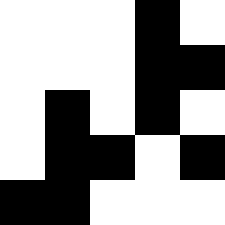[["white", "white", "white", "black", "white"], ["white", "white", "white", "black", "black"], ["white", "black", "white", "black", "white"], ["white", "black", "black", "white", "black"], ["black", "black", "white", "white", "white"]]